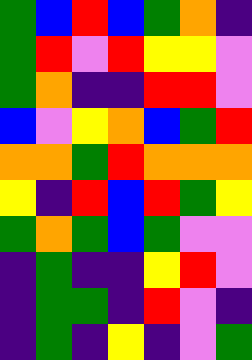[["green", "blue", "red", "blue", "green", "orange", "indigo"], ["green", "red", "violet", "red", "yellow", "yellow", "violet"], ["green", "orange", "indigo", "indigo", "red", "red", "violet"], ["blue", "violet", "yellow", "orange", "blue", "green", "red"], ["orange", "orange", "green", "red", "orange", "orange", "orange"], ["yellow", "indigo", "red", "blue", "red", "green", "yellow"], ["green", "orange", "green", "blue", "green", "violet", "violet"], ["indigo", "green", "indigo", "indigo", "yellow", "red", "violet"], ["indigo", "green", "green", "indigo", "red", "violet", "indigo"], ["indigo", "green", "indigo", "yellow", "indigo", "violet", "green"]]